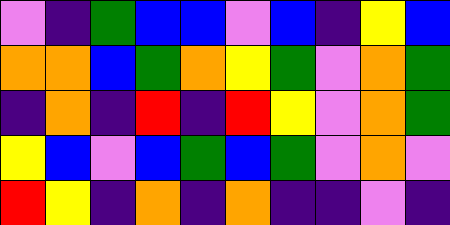[["violet", "indigo", "green", "blue", "blue", "violet", "blue", "indigo", "yellow", "blue"], ["orange", "orange", "blue", "green", "orange", "yellow", "green", "violet", "orange", "green"], ["indigo", "orange", "indigo", "red", "indigo", "red", "yellow", "violet", "orange", "green"], ["yellow", "blue", "violet", "blue", "green", "blue", "green", "violet", "orange", "violet"], ["red", "yellow", "indigo", "orange", "indigo", "orange", "indigo", "indigo", "violet", "indigo"]]